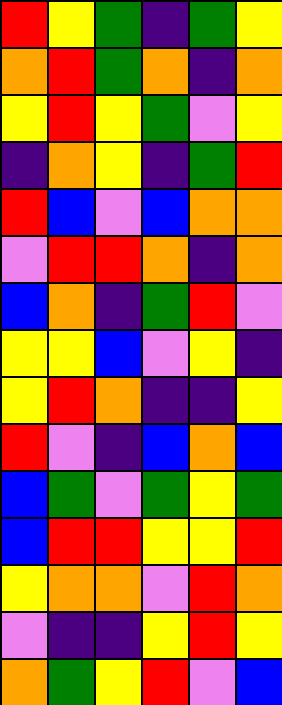[["red", "yellow", "green", "indigo", "green", "yellow"], ["orange", "red", "green", "orange", "indigo", "orange"], ["yellow", "red", "yellow", "green", "violet", "yellow"], ["indigo", "orange", "yellow", "indigo", "green", "red"], ["red", "blue", "violet", "blue", "orange", "orange"], ["violet", "red", "red", "orange", "indigo", "orange"], ["blue", "orange", "indigo", "green", "red", "violet"], ["yellow", "yellow", "blue", "violet", "yellow", "indigo"], ["yellow", "red", "orange", "indigo", "indigo", "yellow"], ["red", "violet", "indigo", "blue", "orange", "blue"], ["blue", "green", "violet", "green", "yellow", "green"], ["blue", "red", "red", "yellow", "yellow", "red"], ["yellow", "orange", "orange", "violet", "red", "orange"], ["violet", "indigo", "indigo", "yellow", "red", "yellow"], ["orange", "green", "yellow", "red", "violet", "blue"]]